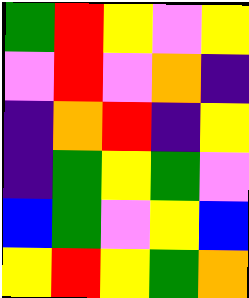[["green", "red", "yellow", "violet", "yellow"], ["violet", "red", "violet", "orange", "indigo"], ["indigo", "orange", "red", "indigo", "yellow"], ["indigo", "green", "yellow", "green", "violet"], ["blue", "green", "violet", "yellow", "blue"], ["yellow", "red", "yellow", "green", "orange"]]